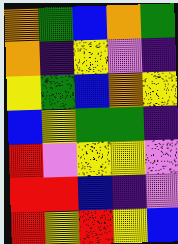[["orange", "green", "blue", "orange", "green"], ["orange", "indigo", "yellow", "violet", "indigo"], ["yellow", "green", "blue", "orange", "yellow"], ["blue", "yellow", "green", "green", "indigo"], ["red", "violet", "yellow", "yellow", "violet"], ["red", "red", "blue", "indigo", "violet"], ["red", "yellow", "red", "yellow", "blue"]]